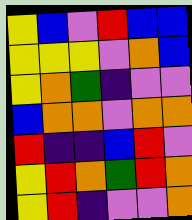[["yellow", "blue", "violet", "red", "blue", "blue"], ["yellow", "yellow", "yellow", "violet", "orange", "blue"], ["yellow", "orange", "green", "indigo", "violet", "violet"], ["blue", "orange", "orange", "violet", "orange", "orange"], ["red", "indigo", "indigo", "blue", "red", "violet"], ["yellow", "red", "orange", "green", "red", "orange"], ["yellow", "red", "indigo", "violet", "violet", "orange"]]